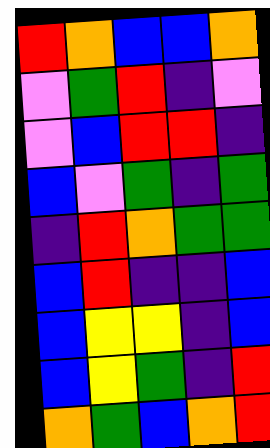[["red", "orange", "blue", "blue", "orange"], ["violet", "green", "red", "indigo", "violet"], ["violet", "blue", "red", "red", "indigo"], ["blue", "violet", "green", "indigo", "green"], ["indigo", "red", "orange", "green", "green"], ["blue", "red", "indigo", "indigo", "blue"], ["blue", "yellow", "yellow", "indigo", "blue"], ["blue", "yellow", "green", "indigo", "red"], ["orange", "green", "blue", "orange", "red"]]